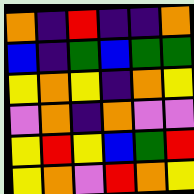[["orange", "indigo", "red", "indigo", "indigo", "orange"], ["blue", "indigo", "green", "blue", "green", "green"], ["yellow", "orange", "yellow", "indigo", "orange", "yellow"], ["violet", "orange", "indigo", "orange", "violet", "violet"], ["yellow", "red", "yellow", "blue", "green", "red"], ["yellow", "orange", "violet", "red", "orange", "yellow"]]